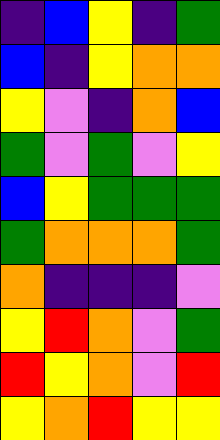[["indigo", "blue", "yellow", "indigo", "green"], ["blue", "indigo", "yellow", "orange", "orange"], ["yellow", "violet", "indigo", "orange", "blue"], ["green", "violet", "green", "violet", "yellow"], ["blue", "yellow", "green", "green", "green"], ["green", "orange", "orange", "orange", "green"], ["orange", "indigo", "indigo", "indigo", "violet"], ["yellow", "red", "orange", "violet", "green"], ["red", "yellow", "orange", "violet", "red"], ["yellow", "orange", "red", "yellow", "yellow"]]